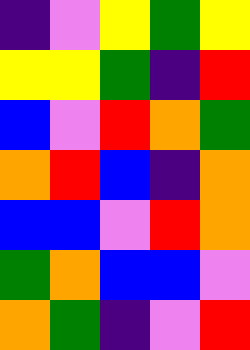[["indigo", "violet", "yellow", "green", "yellow"], ["yellow", "yellow", "green", "indigo", "red"], ["blue", "violet", "red", "orange", "green"], ["orange", "red", "blue", "indigo", "orange"], ["blue", "blue", "violet", "red", "orange"], ["green", "orange", "blue", "blue", "violet"], ["orange", "green", "indigo", "violet", "red"]]